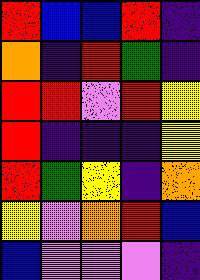[["red", "blue", "blue", "red", "indigo"], ["orange", "indigo", "red", "green", "indigo"], ["red", "red", "violet", "red", "yellow"], ["red", "indigo", "indigo", "indigo", "yellow"], ["red", "green", "yellow", "indigo", "orange"], ["yellow", "violet", "orange", "red", "blue"], ["blue", "violet", "violet", "violet", "indigo"]]